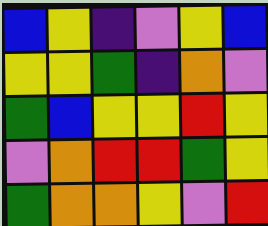[["blue", "yellow", "indigo", "violet", "yellow", "blue"], ["yellow", "yellow", "green", "indigo", "orange", "violet"], ["green", "blue", "yellow", "yellow", "red", "yellow"], ["violet", "orange", "red", "red", "green", "yellow"], ["green", "orange", "orange", "yellow", "violet", "red"]]